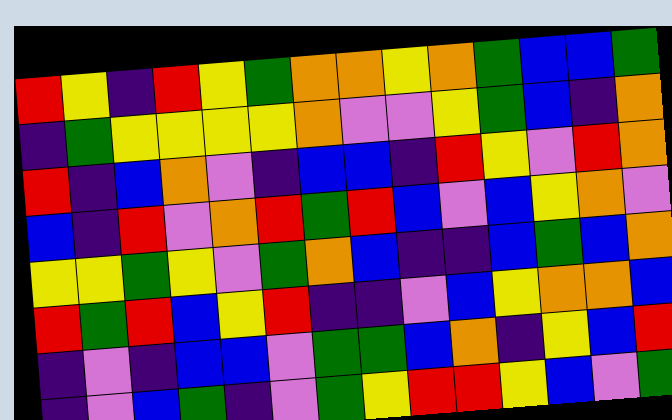[["red", "yellow", "indigo", "red", "yellow", "green", "orange", "orange", "yellow", "orange", "green", "blue", "blue", "green"], ["indigo", "green", "yellow", "yellow", "yellow", "yellow", "orange", "violet", "violet", "yellow", "green", "blue", "indigo", "orange"], ["red", "indigo", "blue", "orange", "violet", "indigo", "blue", "blue", "indigo", "red", "yellow", "violet", "red", "orange"], ["blue", "indigo", "red", "violet", "orange", "red", "green", "red", "blue", "violet", "blue", "yellow", "orange", "violet"], ["yellow", "yellow", "green", "yellow", "violet", "green", "orange", "blue", "indigo", "indigo", "blue", "green", "blue", "orange"], ["red", "green", "red", "blue", "yellow", "red", "indigo", "indigo", "violet", "blue", "yellow", "orange", "orange", "blue"], ["indigo", "violet", "indigo", "blue", "blue", "violet", "green", "green", "blue", "orange", "indigo", "yellow", "blue", "red"], ["indigo", "violet", "blue", "green", "indigo", "violet", "green", "yellow", "red", "red", "yellow", "blue", "violet", "green"]]